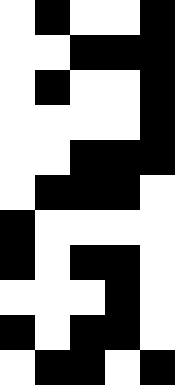[["white", "black", "white", "white", "black"], ["white", "white", "black", "black", "black"], ["white", "black", "white", "white", "black"], ["white", "white", "white", "white", "black"], ["white", "white", "black", "black", "black"], ["white", "black", "black", "black", "white"], ["black", "white", "white", "white", "white"], ["black", "white", "black", "black", "white"], ["white", "white", "white", "black", "white"], ["black", "white", "black", "black", "white"], ["white", "black", "black", "white", "black"]]